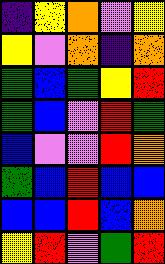[["indigo", "yellow", "orange", "violet", "yellow"], ["yellow", "violet", "orange", "indigo", "orange"], ["green", "blue", "green", "yellow", "red"], ["green", "blue", "violet", "red", "green"], ["blue", "violet", "violet", "red", "orange"], ["green", "blue", "red", "blue", "blue"], ["blue", "blue", "red", "blue", "orange"], ["yellow", "red", "violet", "green", "red"]]